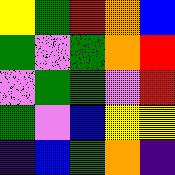[["yellow", "green", "red", "orange", "blue"], ["green", "violet", "green", "orange", "red"], ["violet", "green", "green", "violet", "red"], ["green", "violet", "blue", "yellow", "yellow"], ["indigo", "blue", "green", "orange", "indigo"]]